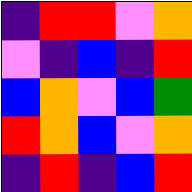[["indigo", "red", "red", "violet", "orange"], ["violet", "indigo", "blue", "indigo", "red"], ["blue", "orange", "violet", "blue", "green"], ["red", "orange", "blue", "violet", "orange"], ["indigo", "red", "indigo", "blue", "red"]]